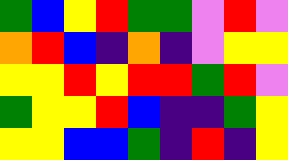[["green", "blue", "yellow", "red", "green", "green", "violet", "red", "violet"], ["orange", "red", "blue", "indigo", "orange", "indigo", "violet", "yellow", "yellow"], ["yellow", "yellow", "red", "yellow", "red", "red", "green", "red", "violet"], ["green", "yellow", "yellow", "red", "blue", "indigo", "indigo", "green", "yellow"], ["yellow", "yellow", "blue", "blue", "green", "indigo", "red", "indigo", "yellow"]]